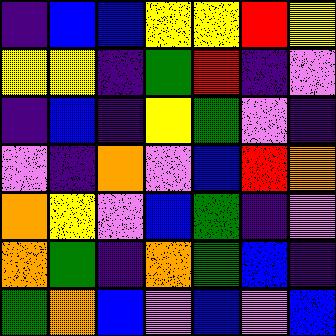[["indigo", "blue", "blue", "yellow", "yellow", "red", "yellow"], ["yellow", "yellow", "indigo", "green", "red", "indigo", "violet"], ["indigo", "blue", "indigo", "yellow", "green", "violet", "indigo"], ["violet", "indigo", "orange", "violet", "blue", "red", "orange"], ["orange", "yellow", "violet", "blue", "green", "indigo", "violet"], ["orange", "green", "indigo", "orange", "green", "blue", "indigo"], ["green", "orange", "blue", "violet", "blue", "violet", "blue"]]